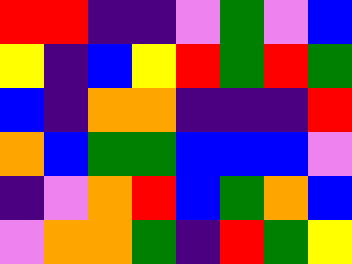[["red", "red", "indigo", "indigo", "violet", "green", "violet", "blue"], ["yellow", "indigo", "blue", "yellow", "red", "green", "red", "green"], ["blue", "indigo", "orange", "orange", "indigo", "indigo", "indigo", "red"], ["orange", "blue", "green", "green", "blue", "blue", "blue", "violet"], ["indigo", "violet", "orange", "red", "blue", "green", "orange", "blue"], ["violet", "orange", "orange", "green", "indigo", "red", "green", "yellow"]]